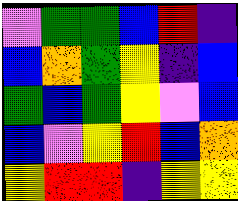[["violet", "green", "green", "blue", "red", "indigo"], ["blue", "orange", "green", "yellow", "indigo", "blue"], ["green", "blue", "green", "yellow", "violet", "blue"], ["blue", "violet", "yellow", "red", "blue", "orange"], ["yellow", "red", "red", "indigo", "yellow", "yellow"]]